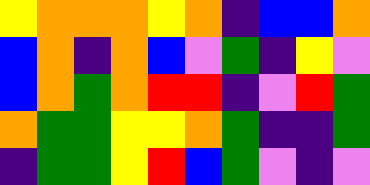[["yellow", "orange", "orange", "orange", "yellow", "orange", "indigo", "blue", "blue", "orange"], ["blue", "orange", "indigo", "orange", "blue", "violet", "green", "indigo", "yellow", "violet"], ["blue", "orange", "green", "orange", "red", "red", "indigo", "violet", "red", "green"], ["orange", "green", "green", "yellow", "yellow", "orange", "green", "indigo", "indigo", "green"], ["indigo", "green", "green", "yellow", "red", "blue", "green", "violet", "indigo", "violet"]]